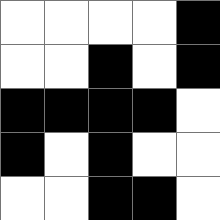[["white", "white", "white", "white", "black"], ["white", "white", "black", "white", "black"], ["black", "black", "black", "black", "white"], ["black", "white", "black", "white", "white"], ["white", "white", "black", "black", "white"]]